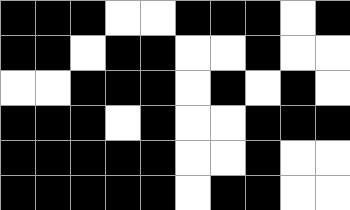[["black", "black", "black", "white", "white", "black", "black", "black", "white", "black"], ["black", "black", "white", "black", "black", "white", "white", "black", "white", "white"], ["white", "white", "black", "black", "black", "white", "black", "white", "black", "white"], ["black", "black", "black", "white", "black", "white", "white", "black", "black", "black"], ["black", "black", "black", "black", "black", "white", "white", "black", "white", "white"], ["black", "black", "black", "black", "black", "white", "black", "black", "white", "white"]]